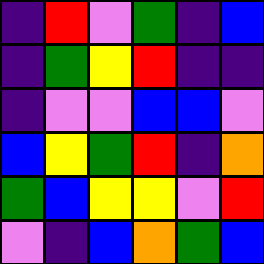[["indigo", "red", "violet", "green", "indigo", "blue"], ["indigo", "green", "yellow", "red", "indigo", "indigo"], ["indigo", "violet", "violet", "blue", "blue", "violet"], ["blue", "yellow", "green", "red", "indigo", "orange"], ["green", "blue", "yellow", "yellow", "violet", "red"], ["violet", "indigo", "blue", "orange", "green", "blue"]]